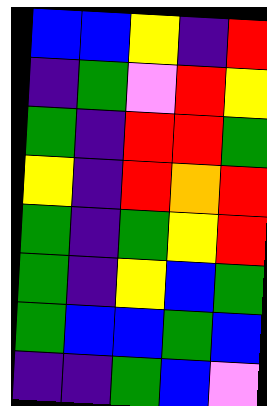[["blue", "blue", "yellow", "indigo", "red"], ["indigo", "green", "violet", "red", "yellow"], ["green", "indigo", "red", "red", "green"], ["yellow", "indigo", "red", "orange", "red"], ["green", "indigo", "green", "yellow", "red"], ["green", "indigo", "yellow", "blue", "green"], ["green", "blue", "blue", "green", "blue"], ["indigo", "indigo", "green", "blue", "violet"]]